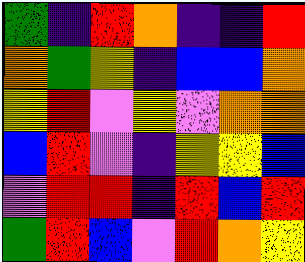[["green", "indigo", "red", "orange", "indigo", "indigo", "red"], ["orange", "green", "yellow", "indigo", "blue", "blue", "orange"], ["yellow", "red", "violet", "yellow", "violet", "orange", "orange"], ["blue", "red", "violet", "indigo", "yellow", "yellow", "blue"], ["violet", "red", "red", "indigo", "red", "blue", "red"], ["green", "red", "blue", "violet", "red", "orange", "yellow"]]